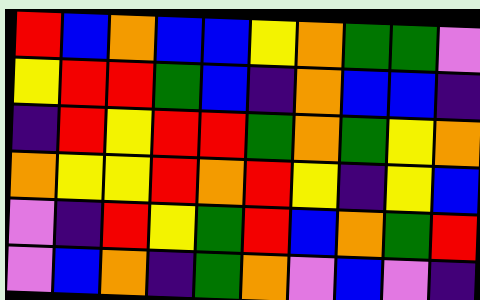[["red", "blue", "orange", "blue", "blue", "yellow", "orange", "green", "green", "violet"], ["yellow", "red", "red", "green", "blue", "indigo", "orange", "blue", "blue", "indigo"], ["indigo", "red", "yellow", "red", "red", "green", "orange", "green", "yellow", "orange"], ["orange", "yellow", "yellow", "red", "orange", "red", "yellow", "indigo", "yellow", "blue"], ["violet", "indigo", "red", "yellow", "green", "red", "blue", "orange", "green", "red"], ["violet", "blue", "orange", "indigo", "green", "orange", "violet", "blue", "violet", "indigo"]]